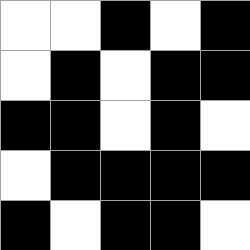[["white", "white", "black", "white", "black"], ["white", "black", "white", "black", "black"], ["black", "black", "white", "black", "white"], ["white", "black", "black", "black", "black"], ["black", "white", "black", "black", "white"]]